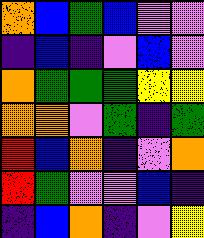[["orange", "blue", "green", "blue", "violet", "violet"], ["indigo", "blue", "indigo", "violet", "blue", "violet"], ["orange", "green", "green", "green", "yellow", "yellow"], ["orange", "orange", "violet", "green", "indigo", "green"], ["red", "blue", "orange", "indigo", "violet", "orange"], ["red", "green", "violet", "violet", "blue", "indigo"], ["indigo", "blue", "orange", "indigo", "violet", "yellow"]]